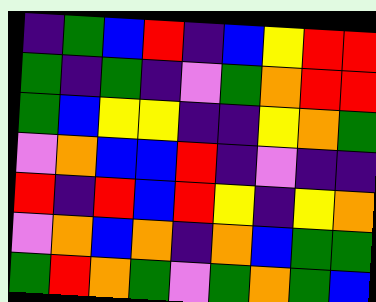[["indigo", "green", "blue", "red", "indigo", "blue", "yellow", "red", "red"], ["green", "indigo", "green", "indigo", "violet", "green", "orange", "red", "red"], ["green", "blue", "yellow", "yellow", "indigo", "indigo", "yellow", "orange", "green"], ["violet", "orange", "blue", "blue", "red", "indigo", "violet", "indigo", "indigo"], ["red", "indigo", "red", "blue", "red", "yellow", "indigo", "yellow", "orange"], ["violet", "orange", "blue", "orange", "indigo", "orange", "blue", "green", "green"], ["green", "red", "orange", "green", "violet", "green", "orange", "green", "blue"]]